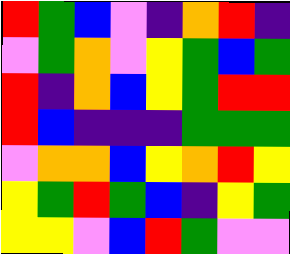[["red", "green", "blue", "violet", "indigo", "orange", "red", "indigo"], ["violet", "green", "orange", "violet", "yellow", "green", "blue", "green"], ["red", "indigo", "orange", "blue", "yellow", "green", "red", "red"], ["red", "blue", "indigo", "indigo", "indigo", "green", "green", "green"], ["violet", "orange", "orange", "blue", "yellow", "orange", "red", "yellow"], ["yellow", "green", "red", "green", "blue", "indigo", "yellow", "green"], ["yellow", "yellow", "violet", "blue", "red", "green", "violet", "violet"]]